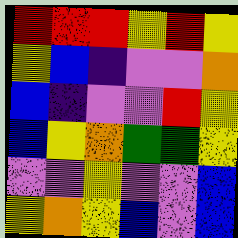[["red", "red", "red", "yellow", "red", "yellow"], ["yellow", "blue", "indigo", "violet", "violet", "orange"], ["blue", "indigo", "violet", "violet", "red", "yellow"], ["blue", "yellow", "orange", "green", "green", "yellow"], ["violet", "violet", "yellow", "violet", "violet", "blue"], ["yellow", "orange", "yellow", "blue", "violet", "blue"]]